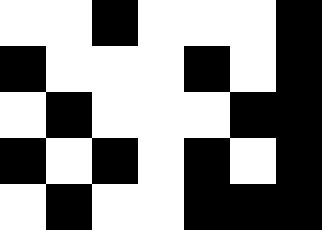[["white", "white", "black", "white", "white", "white", "black"], ["black", "white", "white", "white", "black", "white", "black"], ["white", "black", "white", "white", "white", "black", "black"], ["black", "white", "black", "white", "black", "white", "black"], ["white", "black", "white", "white", "black", "black", "black"]]